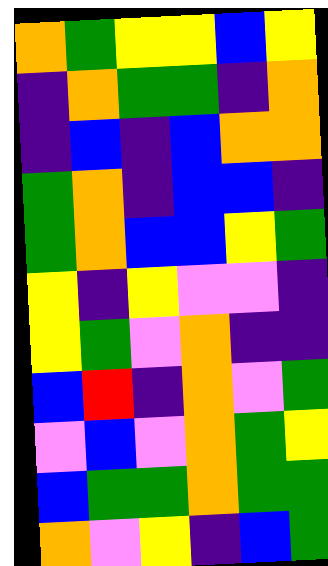[["orange", "green", "yellow", "yellow", "blue", "yellow"], ["indigo", "orange", "green", "green", "indigo", "orange"], ["indigo", "blue", "indigo", "blue", "orange", "orange"], ["green", "orange", "indigo", "blue", "blue", "indigo"], ["green", "orange", "blue", "blue", "yellow", "green"], ["yellow", "indigo", "yellow", "violet", "violet", "indigo"], ["yellow", "green", "violet", "orange", "indigo", "indigo"], ["blue", "red", "indigo", "orange", "violet", "green"], ["violet", "blue", "violet", "orange", "green", "yellow"], ["blue", "green", "green", "orange", "green", "green"], ["orange", "violet", "yellow", "indigo", "blue", "green"]]